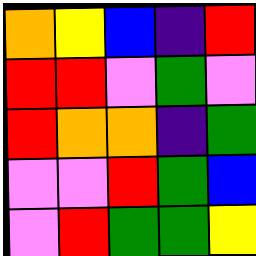[["orange", "yellow", "blue", "indigo", "red"], ["red", "red", "violet", "green", "violet"], ["red", "orange", "orange", "indigo", "green"], ["violet", "violet", "red", "green", "blue"], ["violet", "red", "green", "green", "yellow"]]